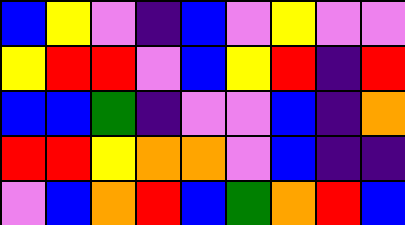[["blue", "yellow", "violet", "indigo", "blue", "violet", "yellow", "violet", "violet"], ["yellow", "red", "red", "violet", "blue", "yellow", "red", "indigo", "red"], ["blue", "blue", "green", "indigo", "violet", "violet", "blue", "indigo", "orange"], ["red", "red", "yellow", "orange", "orange", "violet", "blue", "indigo", "indigo"], ["violet", "blue", "orange", "red", "blue", "green", "orange", "red", "blue"]]